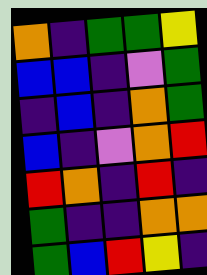[["orange", "indigo", "green", "green", "yellow"], ["blue", "blue", "indigo", "violet", "green"], ["indigo", "blue", "indigo", "orange", "green"], ["blue", "indigo", "violet", "orange", "red"], ["red", "orange", "indigo", "red", "indigo"], ["green", "indigo", "indigo", "orange", "orange"], ["green", "blue", "red", "yellow", "indigo"]]